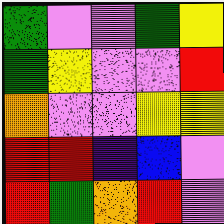[["green", "violet", "violet", "green", "yellow"], ["green", "yellow", "violet", "violet", "red"], ["orange", "violet", "violet", "yellow", "yellow"], ["red", "red", "indigo", "blue", "violet"], ["red", "green", "orange", "red", "violet"]]